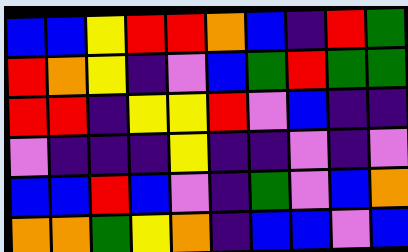[["blue", "blue", "yellow", "red", "red", "orange", "blue", "indigo", "red", "green"], ["red", "orange", "yellow", "indigo", "violet", "blue", "green", "red", "green", "green"], ["red", "red", "indigo", "yellow", "yellow", "red", "violet", "blue", "indigo", "indigo"], ["violet", "indigo", "indigo", "indigo", "yellow", "indigo", "indigo", "violet", "indigo", "violet"], ["blue", "blue", "red", "blue", "violet", "indigo", "green", "violet", "blue", "orange"], ["orange", "orange", "green", "yellow", "orange", "indigo", "blue", "blue", "violet", "blue"]]